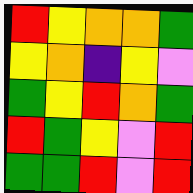[["red", "yellow", "orange", "orange", "green"], ["yellow", "orange", "indigo", "yellow", "violet"], ["green", "yellow", "red", "orange", "green"], ["red", "green", "yellow", "violet", "red"], ["green", "green", "red", "violet", "red"]]